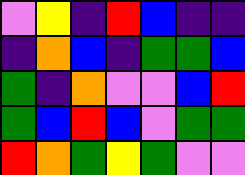[["violet", "yellow", "indigo", "red", "blue", "indigo", "indigo"], ["indigo", "orange", "blue", "indigo", "green", "green", "blue"], ["green", "indigo", "orange", "violet", "violet", "blue", "red"], ["green", "blue", "red", "blue", "violet", "green", "green"], ["red", "orange", "green", "yellow", "green", "violet", "violet"]]